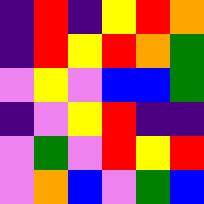[["indigo", "red", "indigo", "yellow", "red", "orange"], ["indigo", "red", "yellow", "red", "orange", "green"], ["violet", "yellow", "violet", "blue", "blue", "green"], ["indigo", "violet", "yellow", "red", "indigo", "indigo"], ["violet", "green", "violet", "red", "yellow", "red"], ["violet", "orange", "blue", "violet", "green", "blue"]]